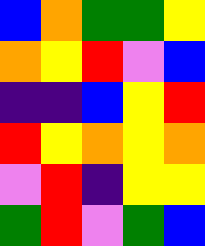[["blue", "orange", "green", "green", "yellow"], ["orange", "yellow", "red", "violet", "blue"], ["indigo", "indigo", "blue", "yellow", "red"], ["red", "yellow", "orange", "yellow", "orange"], ["violet", "red", "indigo", "yellow", "yellow"], ["green", "red", "violet", "green", "blue"]]